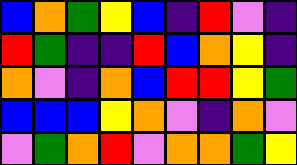[["blue", "orange", "green", "yellow", "blue", "indigo", "red", "violet", "indigo"], ["red", "green", "indigo", "indigo", "red", "blue", "orange", "yellow", "indigo"], ["orange", "violet", "indigo", "orange", "blue", "red", "red", "yellow", "green"], ["blue", "blue", "blue", "yellow", "orange", "violet", "indigo", "orange", "violet"], ["violet", "green", "orange", "red", "violet", "orange", "orange", "green", "yellow"]]